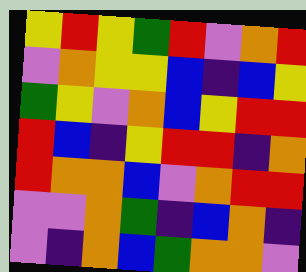[["yellow", "red", "yellow", "green", "red", "violet", "orange", "red"], ["violet", "orange", "yellow", "yellow", "blue", "indigo", "blue", "yellow"], ["green", "yellow", "violet", "orange", "blue", "yellow", "red", "red"], ["red", "blue", "indigo", "yellow", "red", "red", "indigo", "orange"], ["red", "orange", "orange", "blue", "violet", "orange", "red", "red"], ["violet", "violet", "orange", "green", "indigo", "blue", "orange", "indigo"], ["violet", "indigo", "orange", "blue", "green", "orange", "orange", "violet"]]